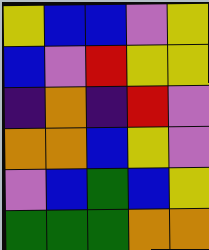[["yellow", "blue", "blue", "violet", "yellow"], ["blue", "violet", "red", "yellow", "yellow"], ["indigo", "orange", "indigo", "red", "violet"], ["orange", "orange", "blue", "yellow", "violet"], ["violet", "blue", "green", "blue", "yellow"], ["green", "green", "green", "orange", "orange"]]